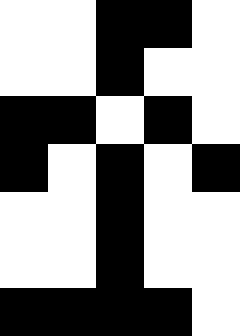[["white", "white", "black", "black", "white"], ["white", "white", "black", "white", "white"], ["black", "black", "white", "black", "white"], ["black", "white", "black", "white", "black"], ["white", "white", "black", "white", "white"], ["white", "white", "black", "white", "white"], ["black", "black", "black", "black", "white"]]